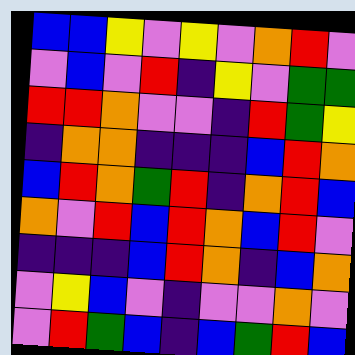[["blue", "blue", "yellow", "violet", "yellow", "violet", "orange", "red", "violet"], ["violet", "blue", "violet", "red", "indigo", "yellow", "violet", "green", "green"], ["red", "red", "orange", "violet", "violet", "indigo", "red", "green", "yellow"], ["indigo", "orange", "orange", "indigo", "indigo", "indigo", "blue", "red", "orange"], ["blue", "red", "orange", "green", "red", "indigo", "orange", "red", "blue"], ["orange", "violet", "red", "blue", "red", "orange", "blue", "red", "violet"], ["indigo", "indigo", "indigo", "blue", "red", "orange", "indigo", "blue", "orange"], ["violet", "yellow", "blue", "violet", "indigo", "violet", "violet", "orange", "violet"], ["violet", "red", "green", "blue", "indigo", "blue", "green", "red", "blue"]]